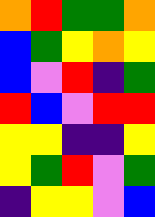[["orange", "red", "green", "green", "orange"], ["blue", "green", "yellow", "orange", "yellow"], ["blue", "violet", "red", "indigo", "green"], ["red", "blue", "violet", "red", "red"], ["yellow", "yellow", "indigo", "indigo", "yellow"], ["yellow", "green", "red", "violet", "green"], ["indigo", "yellow", "yellow", "violet", "blue"]]